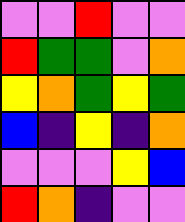[["violet", "violet", "red", "violet", "violet"], ["red", "green", "green", "violet", "orange"], ["yellow", "orange", "green", "yellow", "green"], ["blue", "indigo", "yellow", "indigo", "orange"], ["violet", "violet", "violet", "yellow", "blue"], ["red", "orange", "indigo", "violet", "violet"]]